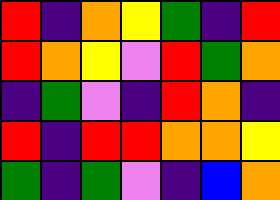[["red", "indigo", "orange", "yellow", "green", "indigo", "red"], ["red", "orange", "yellow", "violet", "red", "green", "orange"], ["indigo", "green", "violet", "indigo", "red", "orange", "indigo"], ["red", "indigo", "red", "red", "orange", "orange", "yellow"], ["green", "indigo", "green", "violet", "indigo", "blue", "orange"]]